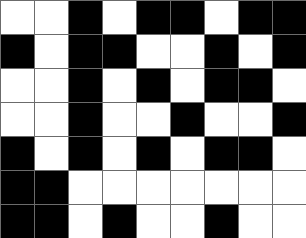[["white", "white", "black", "white", "black", "black", "white", "black", "black"], ["black", "white", "black", "black", "white", "white", "black", "white", "black"], ["white", "white", "black", "white", "black", "white", "black", "black", "white"], ["white", "white", "black", "white", "white", "black", "white", "white", "black"], ["black", "white", "black", "white", "black", "white", "black", "black", "white"], ["black", "black", "white", "white", "white", "white", "white", "white", "white"], ["black", "black", "white", "black", "white", "white", "black", "white", "white"]]